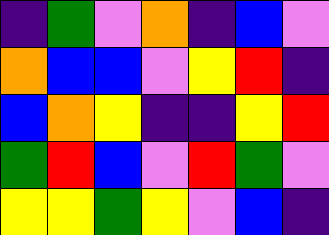[["indigo", "green", "violet", "orange", "indigo", "blue", "violet"], ["orange", "blue", "blue", "violet", "yellow", "red", "indigo"], ["blue", "orange", "yellow", "indigo", "indigo", "yellow", "red"], ["green", "red", "blue", "violet", "red", "green", "violet"], ["yellow", "yellow", "green", "yellow", "violet", "blue", "indigo"]]